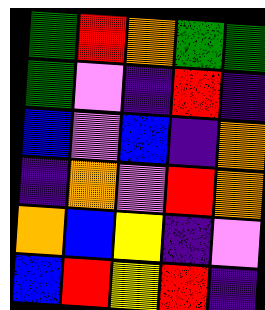[["green", "red", "orange", "green", "green"], ["green", "violet", "indigo", "red", "indigo"], ["blue", "violet", "blue", "indigo", "orange"], ["indigo", "orange", "violet", "red", "orange"], ["orange", "blue", "yellow", "indigo", "violet"], ["blue", "red", "yellow", "red", "indigo"]]